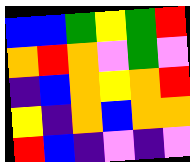[["blue", "blue", "green", "yellow", "green", "red"], ["orange", "red", "orange", "violet", "green", "violet"], ["indigo", "blue", "orange", "yellow", "orange", "red"], ["yellow", "indigo", "orange", "blue", "orange", "orange"], ["red", "blue", "indigo", "violet", "indigo", "violet"]]